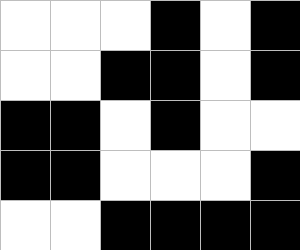[["white", "white", "white", "black", "white", "black"], ["white", "white", "black", "black", "white", "black"], ["black", "black", "white", "black", "white", "white"], ["black", "black", "white", "white", "white", "black"], ["white", "white", "black", "black", "black", "black"]]